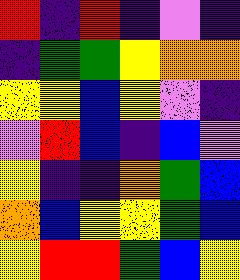[["red", "indigo", "red", "indigo", "violet", "indigo"], ["indigo", "green", "green", "yellow", "orange", "orange"], ["yellow", "yellow", "blue", "yellow", "violet", "indigo"], ["violet", "red", "blue", "indigo", "blue", "violet"], ["yellow", "indigo", "indigo", "orange", "green", "blue"], ["orange", "blue", "yellow", "yellow", "green", "blue"], ["yellow", "red", "red", "green", "blue", "yellow"]]